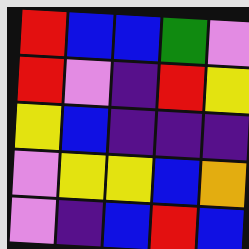[["red", "blue", "blue", "green", "violet"], ["red", "violet", "indigo", "red", "yellow"], ["yellow", "blue", "indigo", "indigo", "indigo"], ["violet", "yellow", "yellow", "blue", "orange"], ["violet", "indigo", "blue", "red", "blue"]]